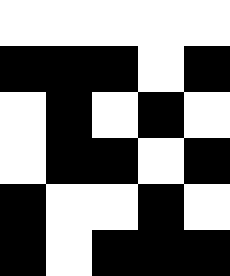[["white", "white", "white", "white", "white"], ["black", "black", "black", "white", "black"], ["white", "black", "white", "black", "white"], ["white", "black", "black", "white", "black"], ["black", "white", "white", "black", "white"], ["black", "white", "black", "black", "black"]]